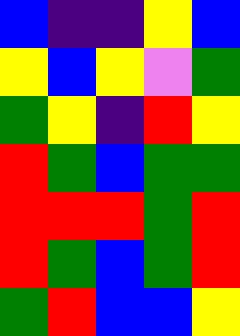[["blue", "indigo", "indigo", "yellow", "blue"], ["yellow", "blue", "yellow", "violet", "green"], ["green", "yellow", "indigo", "red", "yellow"], ["red", "green", "blue", "green", "green"], ["red", "red", "red", "green", "red"], ["red", "green", "blue", "green", "red"], ["green", "red", "blue", "blue", "yellow"]]